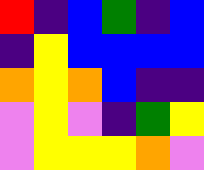[["red", "indigo", "blue", "green", "indigo", "blue"], ["indigo", "yellow", "blue", "blue", "blue", "blue"], ["orange", "yellow", "orange", "blue", "indigo", "indigo"], ["violet", "yellow", "violet", "indigo", "green", "yellow"], ["violet", "yellow", "yellow", "yellow", "orange", "violet"]]